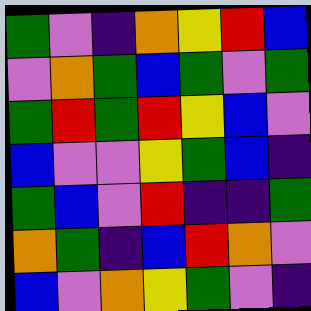[["green", "violet", "indigo", "orange", "yellow", "red", "blue"], ["violet", "orange", "green", "blue", "green", "violet", "green"], ["green", "red", "green", "red", "yellow", "blue", "violet"], ["blue", "violet", "violet", "yellow", "green", "blue", "indigo"], ["green", "blue", "violet", "red", "indigo", "indigo", "green"], ["orange", "green", "indigo", "blue", "red", "orange", "violet"], ["blue", "violet", "orange", "yellow", "green", "violet", "indigo"]]